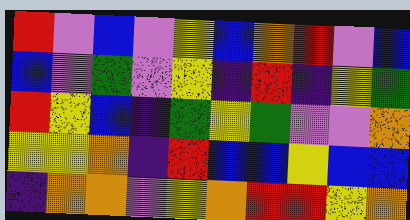[["red", "violet", "blue", "violet", "yellow", "blue", "orange", "red", "violet", "blue"], ["blue", "violet", "green", "violet", "yellow", "indigo", "red", "indigo", "yellow", "green"], ["red", "yellow", "blue", "indigo", "green", "yellow", "green", "violet", "violet", "orange"], ["yellow", "yellow", "orange", "indigo", "red", "blue", "blue", "yellow", "blue", "blue"], ["indigo", "orange", "orange", "violet", "yellow", "orange", "red", "red", "yellow", "orange"]]